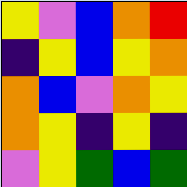[["yellow", "violet", "blue", "orange", "red"], ["indigo", "yellow", "blue", "yellow", "orange"], ["orange", "blue", "violet", "orange", "yellow"], ["orange", "yellow", "indigo", "yellow", "indigo"], ["violet", "yellow", "green", "blue", "green"]]